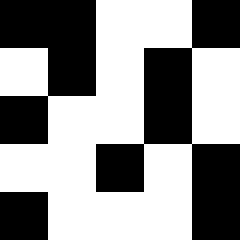[["black", "black", "white", "white", "black"], ["white", "black", "white", "black", "white"], ["black", "white", "white", "black", "white"], ["white", "white", "black", "white", "black"], ["black", "white", "white", "white", "black"]]